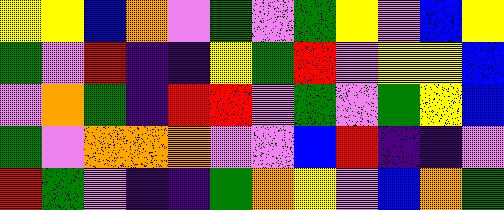[["yellow", "yellow", "blue", "orange", "violet", "green", "violet", "green", "yellow", "violet", "blue", "yellow"], ["green", "violet", "red", "indigo", "indigo", "yellow", "green", "red", "violet", "yellow", "yellow", "blue"], ["violet", "orange", "green", "indigo", "red", "red", "violet", "green", "violet", "green", "yellow", "blue"], ["green", "violet", "orange", "orange", "orange", "violet", "violet", "blue", "red", "indigo", "indigo", "violet"], ["red", "green", "violet", "indigo", "indigo", "green", "orange", "yellow", "violet", "blue", "orange", "green"]]